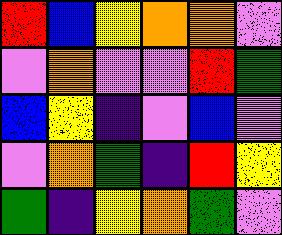[["red", "blue", "yellow", "orange", "orange", "violet"], ["violet", "orange", "violet", "violet", "red", "green"], ["blue", "yellow", "indigo", "violet", "blue", "violet"], ["violet", "orange", "green", "indigo", "red", "yellow"], ["green", "indigo", "yellow", "orange", "green", "violet"]]